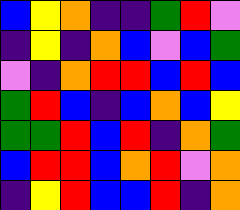[["blue", "yellow", "orange", "indigo", "indigo", "green", "red", "violet"], ["indigo", "yellow", "indigo", "orange", "blue", "violet", "blue", "green"], ["violet", "indigo", "orange", "red", "red", "blue", "red", "blue"], ["green", "red", "blue", "indigo", "blue", "orange", "blue", "yellow"], ["green", "green", "red", "blue", "red", "indigo", "orange", "green"], ["blue", "red", "red", "blue", "orange", "red", "violet", "orange"], ["indigo", "yellow", "red", "blue", "blue", "red", "indigo", "orange"]]